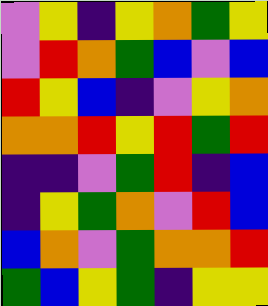[["violet", "yellow", "indigo", "yellow", "orange", "green", "yellow"], ["violet", "red", "orange", "green", "blue", "violet", "blue"], ["red", "yellow", "blue", "indigo", "violet", "yellow", "orange"], ["orange", "orange", "red", "yellow", "red", "green", "red"], ["indigo", "indigo", "violet", "green", "red", "indigo", "blue"], ["indigo", "yellow", "green", "orange", "violet", "red", "blue"], ["blue", "orange", "violet", "green", "orange", "orange", "red"], ["green", "blue", "yellow", "green", "indigo", "yellow", "yellow"]]